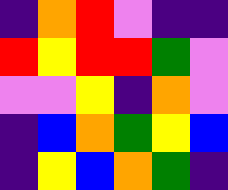[["indigo", "orange", "red", "violet", "indigo", "indigo"], ["red", "yellow", "red", "red", "green", "violet"], ["violet", "violet", "yellow", "indigo", "orange", "violet"], ["indigo", "blue", "orange", "green", "yellow", "blue"], ["indigo", "yellow", "blue", "orange", "green", "indigo"]]